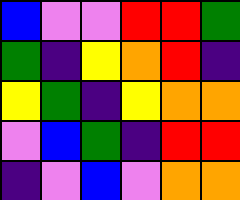[["blue", "violet", "violet", "red", "red", "green"], ["green", "indigo", "yellow", "orange", "red", "indigo"], ["yellow", "green", "indigo", "yellow", "orange", "orange"], ["violet", "blue", "green", "indigo", "red", "red"], ["indigo", "violet", "blue", "violet", "orange", "orange"]]